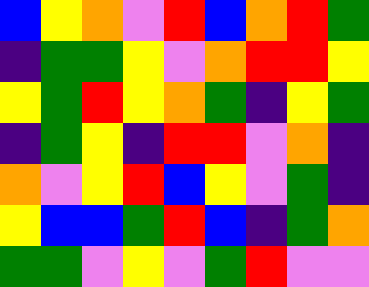[["blue", "yellow", "orange", "violet", "red", "blue", "orange", "red", "green"], ["indigo", "green", "green", "yellow", "violet", "orange", "red", "red", "yellow"], ["yellow", "green", "red", "yellow", "orange", "green", "indigo", "yellow", "green"], ["indigo", "green", "yellow", "indigo", "red", "red", "violet", "orange", "indigo"], ["orange", "violet", "yellow", "red", "blue", "yellow", "violet", "green", "indigo"], ["yellow", "blue", "blue", "green", "red", "blue", "indigo", "green", "orange"], ["green", "green", "violet", "yellow", "violet", "green", "red", "violet", "violet"]]